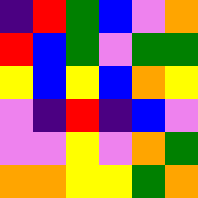[["indigo", "red", "green", "blue", "violet", "orange"], ["red", "blue", "green", "violet", "green", "green"], ["yellow", "blue", "yellow", "blue", "orange", "yellow"], ["violet", "indigo", "red", "indigo", "blue", "violet"], ["violet", "violet", "yellow", "violet", "orange", "green"], ["orange", "orange", "yellow", "yellow", "green", "orange"]]